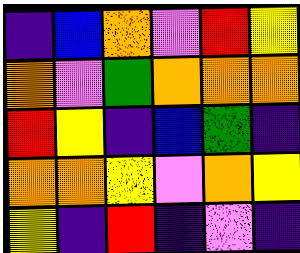[["indigo", "blue", "orange", "violet", "red", "yellow"], ["orange", "violet", "green", "orange", "orange", "orange"], ["red", "yellow", "indigo", "blue", "green", "indigo"], ["orange", "orange", "yellow", "violet", "orange", "yellow"], ["yellow", "indigo", "red", "indigo", "violet", "indigo"]]